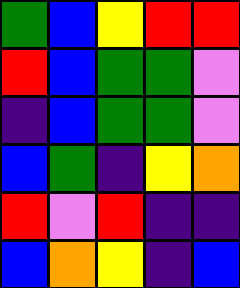[["green", "blue", "yellow", "red", "red"], ["red", "blue", "green", "green", "violet"], ["indigo", "blue", "green", "green", "violet"], ["blue", "green", "indigo", "yellow", "orange"], ["red", "violet", "red", "indigo", "indigo"], ["blue", "orange", "yellow", "indigo", "blue"]]